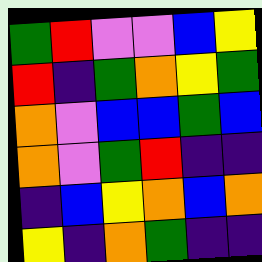[["green", "red", "violet", "violet", "blue", "yellow"], ["red", "indigo", "green", "orange", "yellow", "green"], ["orange", "violet", "blue", "blue", "green", "blue"], ["orange", "violet", "green", "red", "indigo", "indigo"], ["indigo", "blue", "yellow", "orange", "blue", "orange"], ["yellow", "indigo", "orange", "green", "indigo", "indigo"]]